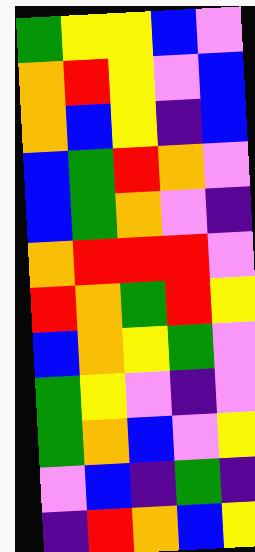[["green", "yellow", "yellow", "blue", "violet"], ["orange", "red", "yellow", "violet", "blue"], ["orange", "blue", "yellow", "indigo", "blue"], ["blue", "green", "red", "orange", "violet"], ["blue", "green", "orange", "violet", "indigo"], ["orange", "red", "red", "red", "violet"], ["red", "orange", "green", "red", "yellow"], ["blue", "orange", "yellow", "green", "violet"], ["green", "yellow", "violet", "indigo", "violet"], ["green", "orange", "blue", "violet", "yellow"], ["violet", "blue", "indigo", "green", "indigo"], ["indigo", "red", "orange", "blue", "yellow"]]